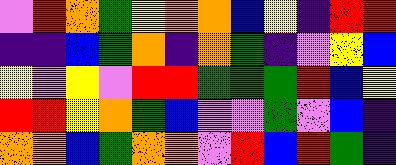[["violet", "red", "orange", "green", "yellow", "orange", "orange", "blue", "yellow", "indigo", "red", "red"], ["indigo", "indigo", "blue", "green", "orange", "indigo", "orange", "green", "indigo", "violet", "yellow", "blue"], ["yellow", "violet", "yellow", "violet", "red", "red", "green", "green", "green", "red", "blue", "yellow"], ["red", "red", "yellow", "orange", "green", "blue", "violet", "violet", "green", "violet", "blue", "indigo"], ["orange", "orange", "blue", "green", "orange", "orange", "violet", "red", "blue", "red", "green", "indigo"]]